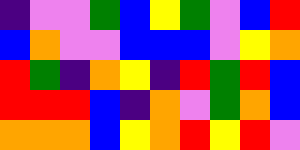[["indigo", "violet", "violet", "green", "blue", "yellow", "green", "violet", "blue", "red"], ["blue", "orange", "violet", "violet", "blue", "blue", "blue", "violet", "yellow", "orange"], ["red", "green", "indigo", "orange", "yellow", "indigo", "red", "green", "red", "blue"], ["red", "red", "red", "blue", "indigo", "orange", "violet", "green", "orange", "blue"], ["orange", "orange", "orange", "blue", "yellow", "orange", "red", "yellow", "red", "violet"]]